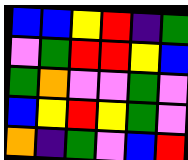[["blue", "blue", "yellow", "red", "indigo", "green"], ["violet", "green", "red", "red", "yellow", "blue"], ["green", "orange", "violet", "violet", "green", "violet"], ["blue", "yellow", "red", "yellow", "green", "violet"], ["orange", "indigo", "green", "violet", "blue", "red"]]